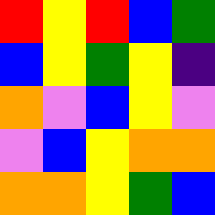[["red", "yellow", "red", "blue", "green"], ["blue", "yellow", "green", "yellow", "indigo"], ["orange", "violet", "blue", "yellow", "violet"], ["violet", "blue", "yellow", "orange", "orange"], ["orange", "orange", "yellow", "green", "blue"]]